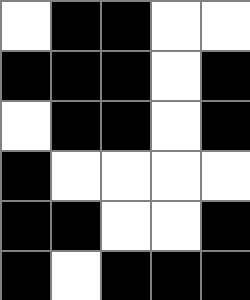[["white", "black", "black", "white", "white"], ["black", "black", "black", "white", "black"], ["white", "black", "black", "white", "black"], ["black", "white", "white", "white", "white"], ["black", "black", "white", "white", "black"], ["black", "white", "black", "black", "black"]]